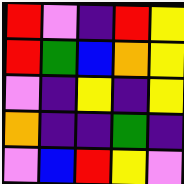[["red", "violet", "indigo", "red", "yellow"], ["red", "green", "blue", "orange", "yellow"], ["violet", "indigo", "yellow", "indigo", "yellow"], ["orange", "indigo", "indigo", "green", "indigo"], ["violet", "blue", "red", "yellow", "violet"]]